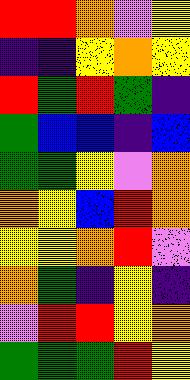[["red", "red", "orange", "violet", "yellow"], ["indigo", "indigo", "yellow", "orange", "yellow"], ["red", "green", "red", "green", "indigo"], ["green", "blue", "blue", "indigo", "blue"], ["green", "green", "yellow", "violet", "orange"], ["orange", "yellow", "blue", "red", "orange"], ["yellow", "yellow", "orange", "red", "violet"], ["orange", "green", "indigo", "yellow", "indigo"], ["violet", "red", "red", "yellow", "orange"], ["green", "green", "green", "red", "yellow"]]